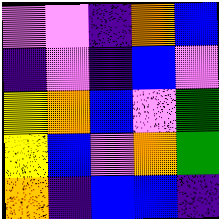[["violet", "violet", "indigo", "orange", "blue"], ["indigo", "violet", "indigo", "blue", "violet"], ["yellow", "orange", "blue", "violet", "green"], ["yellow", "blue", "violet", "orange", "green"], ["orange", "indigo", "blue", "blue", "indigo"]]